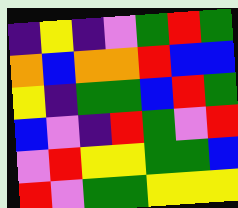[["indigo", "yellow", "indigo", "violet", "green", "red", "green"], ["orange", "blue", "orange", "orange", "red", "blue", "blue"], ["yellow", "indigo", "green", "green", "blue", "red", "green"], ["blue", "violet", "indigo", "red", "green", "violet", "red"], ["violet", "red", "yellow", "yellow", "green", "green", "blue"], ["red", "violet", "green", "green", "yellow", "yellow", "yellow"]]